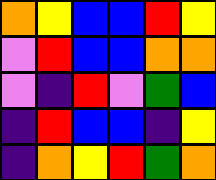[["orange", "yellow", "blue", "blue", "red", "yellow"], ["violet", "red", "blue", "blue", "orange", "orange"], ["violet", "indigo", "red", "violet", "green", "blue"], ["indigo", "red", "blue", "blue", "indigo", "yellow"], ["indigo", "orange", "yellow", "red", "green", "orange"]]